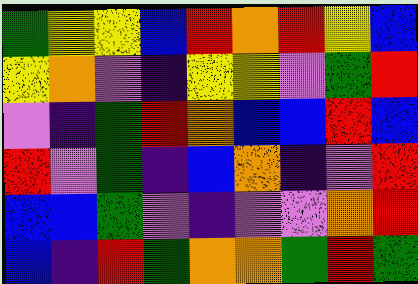[["green", "yellow", "yellow", "blue", "red", "orange", "red", "yellow", "blue"], ["yellow", "orange", "violet", "indigo", "yellow", "yellow", "violet", "green", "red"], ["violet", "indigo", "green", "red", "orange", "blue", "blue", "red", "blue"], ["red", "violet", "green", "indigo", "blue", "orange", "indigo", "violet", "red"], ["blue", "blue", "green", "violet", "indigo", "violet", "violet", "orange", "red"], ["blue", "indigo", "red", "green", "orange", "orange", "green", "red", "green"]]